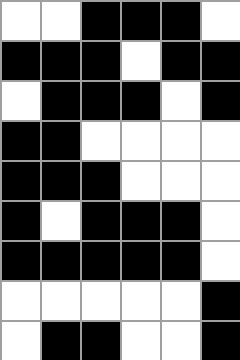[["white", "white", "black", "black", "black", "white"], ["black", "black", "black", "white", "black", "black"], ["white", "black", "black", "black", "white", "black"], ["black", "black", "white", "white", "white", "white"], ["black", "black", "black", "white", "white", "white"], ["black", "white", "black", "black", "black", "white"], ["black", "black", "black", "black", "black", "white"], ["white", "white", "white", "white", "white", "black"], ["white", "black", "black", "white", "white", "black"]]